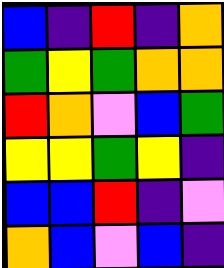[["blue", "indigo", "red", "indigo", "orange"], ["green", "yellow", "green", "orange", "orange"], ["red", "orange", "violet", "blue", "green"], ["yellow", "yellow", "green", "yellow", "indigo"], ["blue", "blue", "red", "indigo", "violet"], ["orange", "blue", "violet", "blue", "indigo"]]